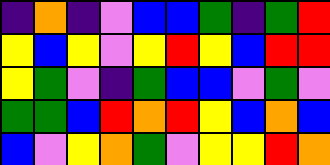[["indigo", "orange", "indigo", "violet", "blue", "blue", "green", "indigo", "green", "red"], ["yellow", "blue", "yellow", "violet", "yellow", "red", "yellow", "blue", "red", "red"], ["yellow", "green", "violet", "indigo", "green", "blue", "blue", "violet", "green", "violet"], ["green", "green", "blue", "red", "orange", "red", "yellow", "blue", "orange", "blue"], ["blue", "violet", "yellow", "orange", "green", "violet", "yellow", "yellow", "red", "orange"]]